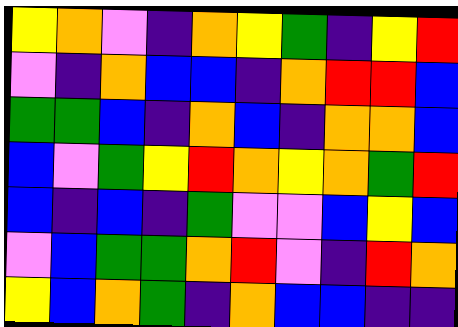[["yellow", "orange", "violet", "indigo", "orange", "yellow", "green", "indigo", "yellow", "red"], ["violet", "indigo", "orange", "blue", "blue", "indigo", "orange", "red", "red", "blue"], ["green", "green", "blue", "indigo", "orange", "blue", "indigo", "orange", "orange", "blue"], ["blue", "violet", "green", "yellow", "red", "orange", "yellow", "orange", "green", "red"], ["blue", "indigo", "blue", "indigo", "green", "violet", "violet", "blue", "yellow", "blue"], ["violet", "blue", "green", "green", "orange", "red", "violet", "indigo", "red", "orange"], ["yellow", "blue", "orange", "green", "indigo", "orange", "blue", "blue", "indigo", "indigo"]]